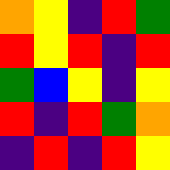[["orange", "yellow", "indigo", "red", "green"], ["red", "yellow", "red", "indigo", "red"], ["green", "blue", "yellow", "indigo", "yellow"], ["red", "indigo", "red", "green", "orange"], ["indigo", "red", "indigo", "red", "yellow"]]